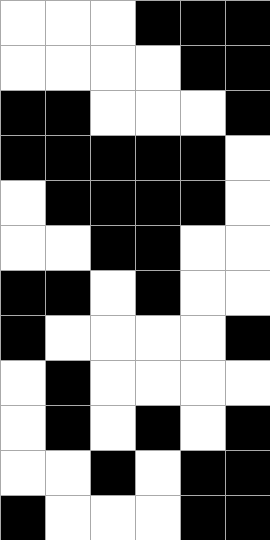[["white", "white", "white", "black", "black", "black"], ["white", "white", "white", "white", "black", "black"], ["black", "black", "white", "white", "white", "black"], ["black", "black", "black", "black", "black", "white"], ["white", "black", "black", "black", "black", "white"], ["white", "white", "black", "black", "white", "white"], ["black", "black", "white", "black", "white", "white"], ["black", "white", "white", "white", "white", "black"], ["white", "black", "white", "white", "white", "white"], ["white", "black", "white", "black", "white", "black"], ["white", "white", "black", "white", "black", "black"], ["black", "white", "white", "white", "black", "black"]]